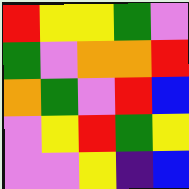[["red", "yellow", "yellow", "green", "violet"], ["green", "violet", "orange", "orange", "red"], ["orange", "green", "violet", "red", "blue"], ["violet", "yellow", "red", "green", "yellow"], ["violet", "violet", "yellow", "indigo", "blue"]]